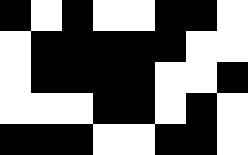[["black", "white", "black", "white", "white", "black", "black", "white"], ["white", "black", "black", "black", "black", "black", "white", "white"], ["white", "black", "black", "black", "black", "white", "white", "black"], ["white", "white", "white", "black", "black", "white", "black", "white"], ["black", "black", "black", "white", "white", "black", "black", "white"]]